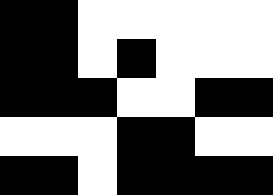[["black", "black", "white", "white", "white", "white", "white"], ["black", "black", "white", "black", "white", "white", "white"], ["black", "black", "black", "white", "white", "black", "black"], ["white", "white", "white", "black", "black", "white", "white"], ["black", "black", "white", "black", "black", "black", "black"]]